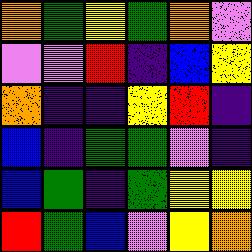[["orange", "green", "yellow", "green", "orange", "violet"], ["violet", "violet", "red", "indigo", "blue", "yellow"], ["orange", "indigo", "indigo", "yellow", "red", "indigo"], ["blue", "indigo", "green", "green", "violet", "indigo"], ["blue", "green", "indigo", "green", "yellow", "yellow"], ["red", "green", "blue", "violet", "yellow", "orange"]]